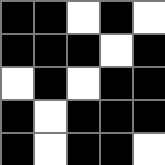[["black", "black", "white", "black", "white"], ["black", "black", "black", "white", "black"], ["white", "black", "white", "black", "black"], ["black", "white", "black", "black", "black"], ["black", "white", "black", "black", "white"]]